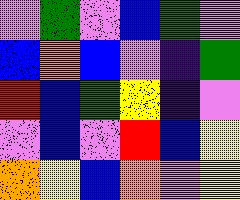[["violet", "green", "violet", "blue", "green", "violet"], ["blue", "orange", "blue", "violet", "indigo", "green"], ["red", "blue", "green", "yellow", "indigo", "violet"], ["violet", "blue", "violet", "red", "blue", "yellow"], ["orange", "yellow", "blue", "orange", "violet", "yellow"]]